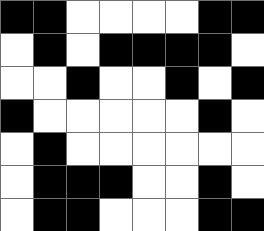[["black", "black", "white", "white", "white", "white", "black", "black"], ["white", "black", "white", "black", "black", "black", "black", "white"], ["white", "white", "black", "white", "white", "black", "white", "black"], ["black", "white", "white", "white", "white", "white", "black", "white"], ["white", "black", "white", "white", "white", "white", "white", "white"], ["white", "black", "black", "black", "white", "white", "black", "white"], ["white", "black", "black", "white", "white", "white", "black", "black"]]